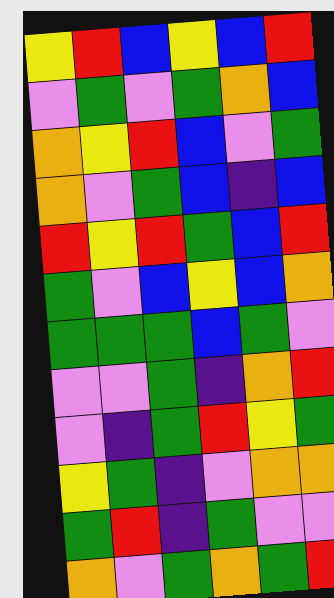[["yellow", "red", "blue", "yellow", "blue", "red"], ["violet", "green", "violet", "green", "orange", "blue"], ["orange", "yellow", "red", "blue", "violet", "green"], ["orange", "violet", "green", "blue", "indigo", "blue"], ["red", "yellow", "red", "green", "blue", "red"], ["green", "violet", "blue", "yellow", "blue", "orange"], ["green", "green", "green", "blue", "green", "violet"], ["violet", "violet", "green", "indigo", "orange", "red"], ["violet", "indigo", "green", "red", "yellow", "green"], ["yellow", "green", "indigo", "violet", "orange", "orange"], ["green", "red", "indigo", "green", "violet", "violet"], ["orange", "violet", "green", "orange", "green", "red"]]